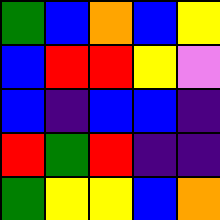[["green", "blue", "orange", "blue", "yellow"], ["blue", "red", "red", "yellow", "violet"], ["blue", "indigo", "blue", "blue", "indigo"], ["red", "green", "red", "indigo", "indigo"], ["green", "yellow", "yellow", "blue", "orange"]]